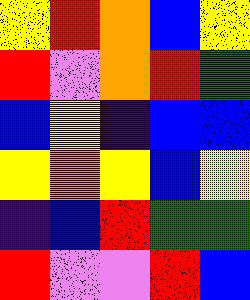[["yellow", "red", "orange", "blue", "yellow"], ["red", "violet", "orange", "red", "green"], ["blue", "yellow", "indigo", "blue", "blue"], ["yellow", "orange", "yellow", "blue", "yellow"], ["indigo", "blue", "red", "green", "green"], ["red", "violet", "violet", "red", "blue"]]